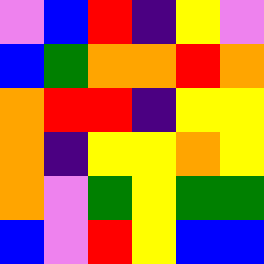[["violet", "blue", "red", "indigo", "yellow", "violet"], ["blue", "green", "orange", "orange", "red", "orange"], ["orange", "red", "red", "indigo", "yellow", "yellow"], ["orange", "indigo", "yellow", "yellow", "orange", "yellow"], ["orange", "violet", "green", "yellow", "green", "green"], ["blue", "violet", "red", "yellow", "blue", "blue"]]